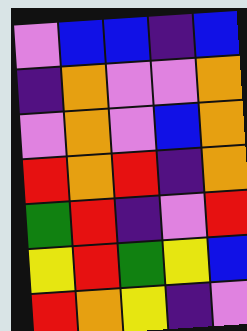[["violet", "blue", "blue", "indigo", "blue"], ["indigo", "orange", "violet", "violet", "orange"], ["violet", "orange", "violet", "blue", "orange"], ["red", "orange", "red", "indigo", "orange"], ["green", "red", "indigo", "violet", "red"], ["yellow", "red", "green", "yellow", "blue"], ["red", "orange", "yellow", "indigo", "violet"]]